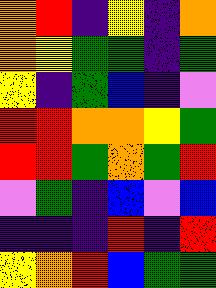[["orange", "red", "indigo", "yellow", "indigo", "orange"], ["orange", "yellow", "green", "green", "indigo", "green"], ["yellow", "indigo", "green", "blue", "indigo", "violet"], ["red", "red", "orange", "orange", "yellow", "green"], ["red", "red", "green", "orange", "green", "red"], ["violet", "green", "indigo", "blue", "violet", "blue"], ["indigo", "indigo", "indigo", "red", "indigo", "red"], ["yellow", "orange", "red", "blue", "green", "green"]]